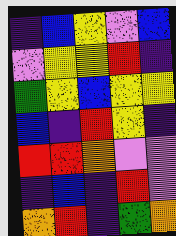[["indigo", "blue", "yellow", "violet", "blue"], ["violet", "yellow", "yellow", "red", "indigo"], ["green", "yellow", "blue", "yellow", "yellow"], ["blue", "indigo", "red", "yellow", "indigo"], ["red", "red", "orange", "violet", "violet"], ["indigo", "blue", "indigo", "red", "violet"], ["orange", "red", "indigo", "green", "orange"]]